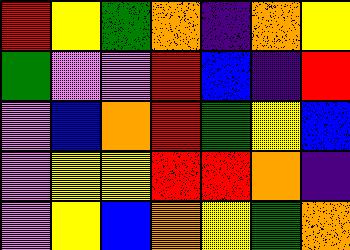[["red", "yellow", "green", "orange", "indigo", "orange", "yellow"], ["green", "violet", "violet", "red", "blue", "indigo", "red"], ["violet", "blue", "orange", "red", "green", "yellow", "blue"], ["violet", "yellow", "yellow", "red", "red", "orange", "indigo"], ["violet", "yellow", "blue", "orange", "yellow", "green", "orange"]]